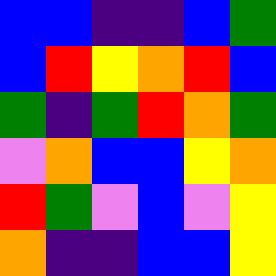[["blue", "blue", "indigo", "indigo", "blue", "green"], ["blue", "red", "yellow", "orange", "red", "blue"], ["green", "indigo", "green", "red", "orange", "green"], ["violet", "orange", "blue", "blue", "yellow", "orange"], ["red", "green", "violet", "blue", "violet", "yellow"], ["orange", "indigo", "indigo", "blue", "blue", "yellow"]]